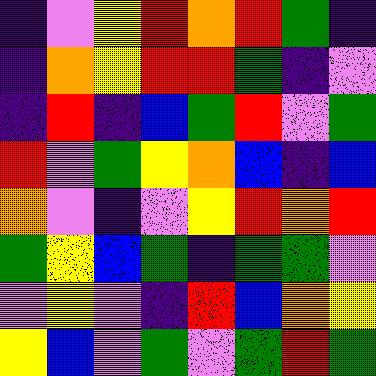[["indigo", "violet", "yellow", "red", "orange", "red", "green", "indigo"], ["indigo", "orange", "yellow", "red", "red", "green", "indigo", "violet"], ["indigo", "red", "indigo", "blue", "green", "red", "violet", "green"], ["red", "violet", "green", "yellow", "orange", "blue", "indigo", "blue"], ["orange", "violet", "indigo", "violet", "yellow", "red", "orange", "red"], ["green", "yellow", "blue", "green", "indigo", "green", "green", "violet"], ["violet", "yellow", "violet", "indigo", "red", "blue", "orange", "yellow"], ["yellow", "blue", "violet", "green", "violet", "green", "red", "green"]]